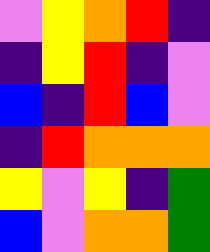[["violet", "yellow", "orange", "red", "indigo"], ["indigo", "yellow", "red", "indigo", "violet"], ["blue", "indigo", "red", "blue", "violet"], ["indigo", "red", "orange", "orange", "orange"], ["yellow", "violet", "yellow", "indigo", "green"], ["blue", "violet", "orange", "orange", "green"]]